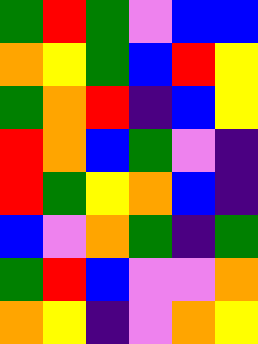[["green", "red", "green", "violet", "blue", "blue"], ["orange", "yellow", "green", "blue", "red", "yellow"], ["green", "orange", "red", "indigo", "blue", "yellow"], ["red", "orange", "blue", "green", "violet", "indigo"], ["red", "green", "yellow", "orange", "blue", "indigo"], ["blue", "violet", "orange", "green", "indigo", "green"], ["green", "red", "blue", "violet", "violet", "orange"], ["orange", "yellow", "indigo", "violet", "orange", "yellow"]]